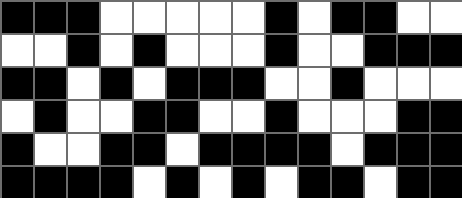[["black", "black", "black", "white", "white", "white", "white", "white", "black", "white", "black", "black", "white", "white"], ["white", "white", "black", "white", "black", "white", "white", "white", "black", "white", "white", "black", "black", "black"], ["black", "black", "white", "black", "white", "black", "black", "black", "white", "white", "black", "white", "white", "white"], ["white", "black", "white", "white", "black", "black", "white", "white", "black", "white", "white", "white", "black", "black"], ["black", "white", "white", "black", "black", "white", "black", "black", "black", "black", "white", "black", "black", "black"], ["black", "black", "black", "black", "white", "black", "white", "black", "white", "black", "black", "white", "black", "black"]]